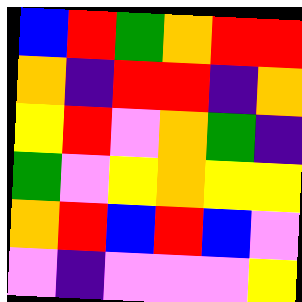[["blue", "red", "green", "orange", "red", "red"], ["orange", "indigo", "red", "red", "indigo", "orange"], ["yellow", "red", "violet", "orange", "green", "indigo"], ["green", "violet", "yellow", "orange", "yellow", "yellow"], ["orange", "red", "blue", "red", "blue", "violet"], ["violet", "indigo", "violet", "violet", "violet", "yellow"]]